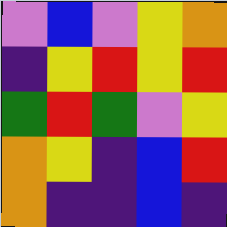[["violet", "blue", "violet", "yellow", "orange"], ["indigo", "yellow", "red", "yellow", "red"], ["green", "red", "green", "violet", "yellow"], ["orange", "yellow", "indigo", "blue", "red"], ["orange", "indigo", "indigo", "blue", "indigo"]]